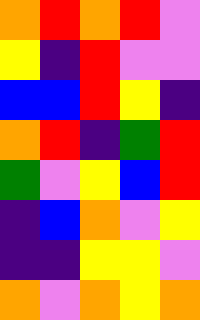[["orange", "red", "orange", "red", "violet"], ["yellow", "indigo", "red", "violet", "violet"], ["blue", "blue", "red", "yellow", "indigo"], ["orange", "red", "indigo", "green", "red"], ["green", "violet", "yellow", "blue", "red"], ["indigo", "blue", "orange", "violet", "yellow"], ["indigo", "indigo", "yellow", "yellow", "violet"], ["orange", "violet", "orange", "yellow", "orange"]]